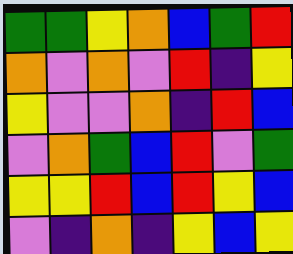[["green", "green", "yellow", "orange", "blue", "green", "red"], ["orange", "violet", "orange", "violet", "red", "indigo", "yellow"], ["yellow", "violet", "violet", "orange", "indigo", "red", "blue"], ["violet", "orange", "green", "blue", "red", "violet", "green"], ["yellow", "yellow", "red", "blue", "red", "yellow", "blue"], ["violet", "indigo", "orange", "indigo", "yellow", "blue", "yellow"]]